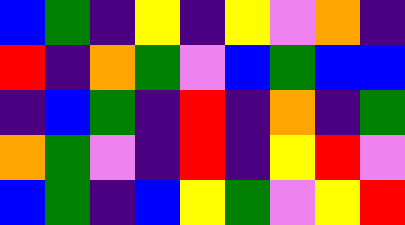[["blue", "green", "indigo", "yellow", "indigo", "yellow", "violet", "orange", "indigo"], ["red", "indigo", "orange", "green", "violet", "blue", "green", "blue", "blue"], ["indigo", "blue", "green", "indigo", "red", "indigo", "orange", "indigo", "green"], ["orange", "green", "violet", "indigo", "red", "indigo", "yellow", "red", "violet"], ["blue", "green", "indigo", "blue", "yellow", "green", "violet", "yellow", "red"]]